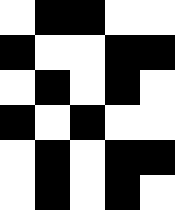[["white", "black", "black", "white", "white"], ["black", "white", "white", "black", "black"], ["white", "black", "white", "black", "white"], ["black", "white", "black", "white", "white"], ["white", "black", "white", "black", "black"], ["white", "black", "white", "black", "white"]]